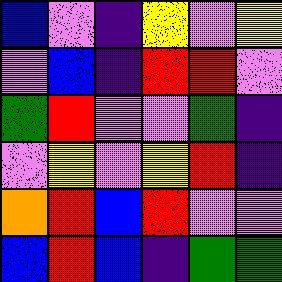[["blue", "violet", "indigo", "yellow", "violet", "yellow"], ["violet", "blue", "indigo", "red", "red", "violet"], ["green", "red", "violet", "violet", "green", "indigo"], ["violet", "yellow", "violet", "yellow", "red", "indigo"], ["orange", "red", "blue", "red", "violet", "violet"], ["blue", "red", "blue", "indigo", "green", "green"]]